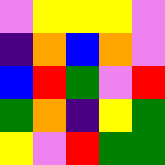[["violet", "yellow", "yellow", "yellow", "violet"], ["indigo", "orange", "blue", "orange", "violet"], ["blue", "red", "green", "violet", "red"], ["green", "orange", "indigo", "yellow", "green"], ["yellow", "violet", "red", "green", "green"]]